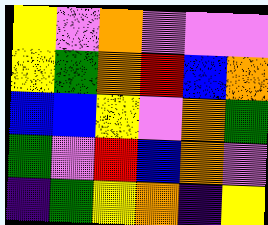[["yellow", "violet", "orange", "violet", "violet", "violet"], ["yellow", "green", "orange", "red", "blue", "orange"], ["blue", "blue", "yellow", "violet", "orange", "green"], ["green", "violet", "red", "blue", "orange", "violet"], ["indigo", "green", "yellow", "orange", "indigo", "yellow"]]